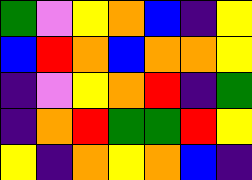[["green", "violet", "yellow", "orange", "blue", "indigo", "yellow"], ["blue", "red", "orange", "blue", "orange", "orange", "yellow"], ["indigo", "violet", "yellow", "orange", "red", "indigo", "green"], ["indigo", "orange", "red", "green", "green", "red", "yellow"], ["yellow", "indigo", "orange", "yellow", "orange", "blue", "indigo"]]